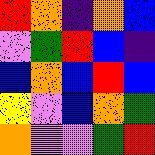[["red", "orange", "indigo", "orange", "blue"], ["violet", "green", "red", "blue", "indigo"], ["blue", "orange", "blue", "red", "blue"], ["yellow", "violet", "blue", "orange", "green"], ["orange", "violet", "violet", "green", "red"]]